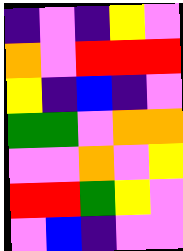[["indigo", "violet", "indigo", "yellow", "violet"], ["orange", "violet", "red", "red", "red"], ["yellow", "indigo", "blue", "indigo", "violet"], ["green", "green", "violet", "orange", "orange"], ["violet", "violet", "orange", "violet", "yellow"], ["red", "red", "green", "yellow", "violet"], ["violet", "blue", "indigo", "violet", "violet"]]